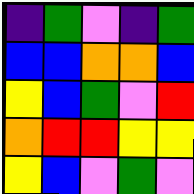[["indigo", "green", "violet", "indigo", "green"], ["blue", "blue", "orange", "orange", "blue"], ["yellow", "blue", "green", "violet", "red"], ["orange", "red", "red", "yellow", "yellow"], ["yellow", "blue", "violet", "green", "violet"]]